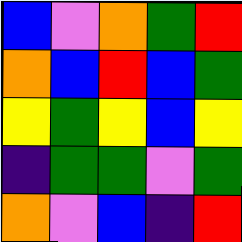[["blue", "violet", "orange", "green", "red"], ["orange", "blue", "red", "blue", "green"], ["yellow", "green", "yellow", "blue", "yellow"], ["indigo", "green", "green", "violet", "green"], ["orange", "violet", "blue", "indigo", "red"]]